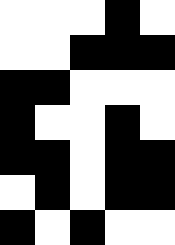[["white", "white", "white", "black", "white"], ["white", "white", "black", "black", "black"], ["black", "black", "white", "white", "white"], ["black", "white", "white", "black", "white"], ["black", "black", "white", "black", "black"], ["white", "black", "white", "black", "black"], ["black", "white", "black", "white", "white"]]